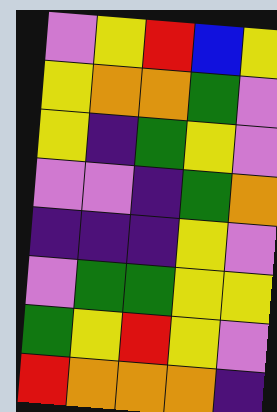[["violet", "yellow", "red", "blue", "yellow"], ["yellow", "orange", "orange", "green", "violet"], ["yellow", "indigo", "green", "yellow", "violet"], ["violet", "violet", "indigo", "green", "orange"], ["indigo", "indigo", "indigo", "yellow", "violet"], ["violet", "green", "green", "yellow", "yellow"], ["green", "yellow", "red", "yellow", "violet"], ["red", "orange", "orange", "orange", "indigo"]]